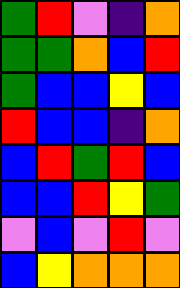[["green", "red", "violet", "indigo", "orange"], ["green", "green", "orange", "blue", "red"], ["green", "blue", "blue", "yellow", "blue"], ["red", "blue", "blue", "indigo", "orange"], ["blue", "red", "green", "red", "blue"], ["blue", "blue", "red", "yellow", "green"], ["violet", "blue", "violet", "red", "violet"], ["blue", "yellow", "orange", "orange", "orange"]]